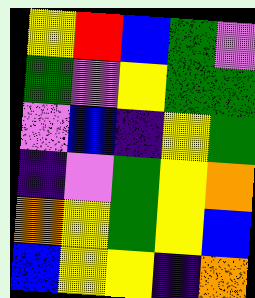[["yellow", "red", "blue", "green", "violet"], ["green", "violet", "yellow", "green", "green"], ["violet", "blue", "indigo", "yellow", "green"], ["indigo", "violet", "green", "yellow", "orange"], ["orange", "yellow", "green", "yellow", "blue"], ["blue", "yellow", "yellow", "indigo", "orange"]]